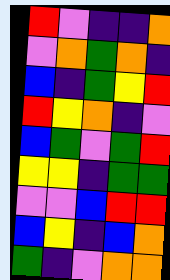[["red", "violet", "indigo", "indigo", "orange"], ["violet", "orange", "green", "orange", "indigo"], ["blue", "indigo", "green", "yellow", "red"], ["red", "yellow", "orange", "indigo", "violet"], ["blue", "green", "violet", "green", "red"], ["yellow", "yellow", "indigo", "green", "green"], ["violet", "violet", "blue", "red", "red"], ["blue", "yellow", "indigo", "blue", "orange"], ["green", "indigo", "violet", "orange", "orange"]]